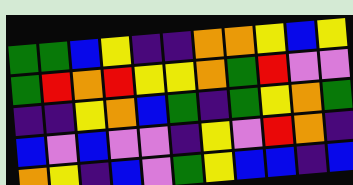[["green", "green", "blue", "yellow", "indigo", "indigo", "orange", "orange", "yellow", "blue", "yellow"], ["green", "red", "orange", "red", "yellow", "yellow", "orange", "green", "red", "violet", "violet"], ["indigo", "indigo", "yellow", "orange", "blue", "green", "indigo", "green", "yellow", "orange", "green"], ["blue", "violet", "blue", "violet", "violet", "indigo", "yellow", "violet", "red", "orange", "indigo"], ["orange", "yellow", "indigo", "blue", "violet", "green", "yellow", "blue", "blue", "indigo", "blue"]]